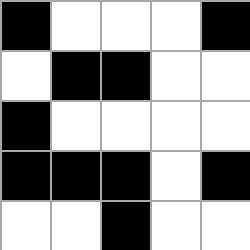[["black", "white", "white", "white", "black"], ["white", "black", "black", "white", "white"], ["black", "white", "white", "white", "white"], ["black", "black", "black", "white", "black"], ["white", "white", "black", "white", "white"]]